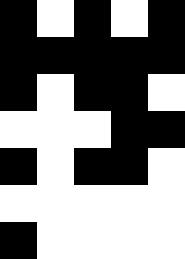[["black", "white", "black", "white", "black"], ["black", "black", "black", "black", "black"], ["black", "white", "black", "black", "white"], ["white", "white", "white", "black", "black"], ["black", "white", "black", "black", "white"], ["white", "white", "white", "white", "white"], ["black", "white", "white", "white", "white"]]